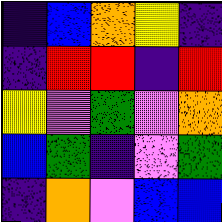[["indigo", "blue", "orange", "yellow", "indigo"], ["indigo", "red", "red", "indigo", "red"], ["yellow", "violet", "green", "violet", "orange"], ["blue", "green", "indigo", "violet", "green"], ["indigo", "orange", "violet", "blue", "blue"]]